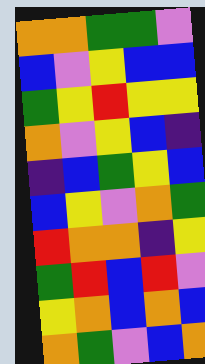[["orange", "orange", "green", "green", "violet"], ["blue", "violet", "yellow", "blue", "blue"], ["green", "yellow", "red", "yellow", "yellow"], ["orange", "violet", "yellow", "blue", "indigo"], ["indigo", "blue", "green", "yellow", "blue"], ["blue", "yellow", "violet", "orange", "green"], ["red", "orange", "orange", "indigo", "yellow"], ["green", "red", "blue", "red", "violet"], ["yellow", "orange", "blue", "orange", "blue"], ["orange", "green", "violet", "blue", "orange"]]